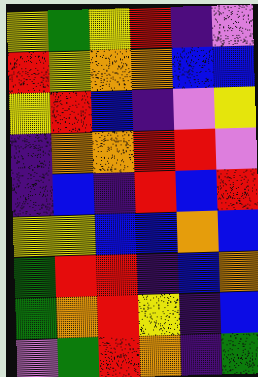[["yellow", "green", "yellow", "red", "indigo", "violet"], ["red", "yellow", "orange", "orange", "blue", "blue"], ["yellow", "red", "blue", "indigo", "violet", "yellow"], ["indigo", "orange", "orange", "red", "red", "violet"], ["indigo", "blue", "indigo", "red", "blue", "red"], ["yellow", "yellow", "blue", "blue", "orange", "blue"], ["green", "red", "red", "indigo", "blue", "orange"], ["green", "orange", "red", "yellow", "indigo", "blue"], ["violet", "green", "red", "orange", "indigo", "green"]]